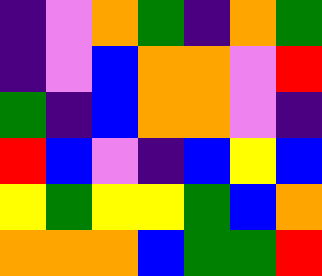[["indigo", "violet", "orange", "green", "indigo", "orange", "green"], ["indigo", "violet", "blue", "orange", "orange", "violet", "red"], ["green", "indigo", "blue", "orange", "orange", "violet", "indigo"], ["red", "blue", "violet", "indigo", "blue", "yellow", "blue"], ["yellow", "green", "yellow", "yellow", "green", "blue", "orange"], ["orange", "orange", "orange", "blue", "green", "green", "red"]]